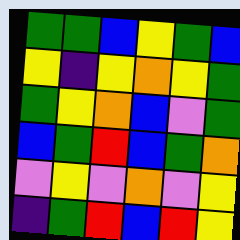[["green", "green", "blue", "yellow", "green", "blue"], ["yellow", "indigo", "yellow", "orange", "yellow", "green"], ["green", "yellow", "orange", "blue", "violet", "green"], ["blue", "green", "red", "blue", "green", "orange"], ["violet", "yellow", "violet", "orange", "violet", "yellow"], ["indigo", "green", "red", "blue", "red", "yellow"]]